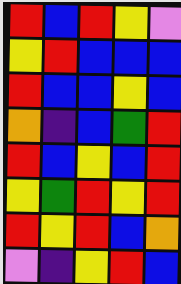[["red", "blue", "red", "yellow", "violet"], ["yellow", "red", "blue", "blue", "blue"], ["red", "blue", "blue", "yellow", "blue"], ["orange", "indigo", "blue", "green", "red"], ["red", "blue", "yellow", "blue", "red"], ["yellow", "green", "red", "yellow", "red"], ["red", "yellow", "red", "blue", "orange"], ["violet", "indigo", "yellow", "red", "blue"]]